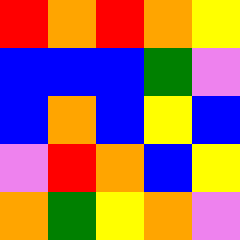[["red", "orange", "red", "orange", "yellow"], ["blue", "blue", "blue", "green", "violet"], ["blue", "orange", "blue", "yellow", "blue"], ["violet", "red", "orange", "blue", "yellow"], ["orange", "green", "yellow", "orange", "violet"]]